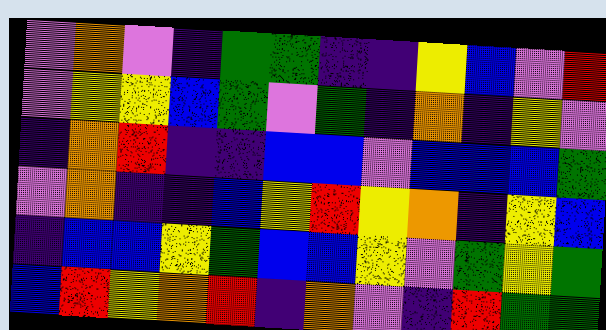[["violet", "orange", "violet", "indigo", "green", "green", "indigo", "indigo", "yellow", "blue", "violet", "red"], ["violet", "yellow", "yellow", "blue", "green", "violet", "green", "indigo", "orange", "indigo", "yellow", "violet"], ["indigo", "orange", "red", "indigo", "indigo", "blue", "blue", "violet", "blue", "blue", "blue", "green"], ["violet", "orange", "indigo", "indigo", "blue", "yellow", "red", "yellow", "orange", "indigo", "yellow", "blue"], ["indigo", "blue", "blue", "yellow", "green", "blue", "blue", "yellow", "violet", "green", "yellow", "green"], ["blue", "red", "yellow", "orange", "red", "indigo", "orange", "violet", "indigo", "red", "green", "green"]]